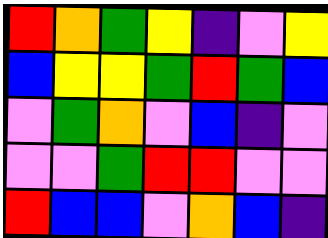[["red", "orange", "green", "yellow", "indigo", "violet", "yellow"], ["blue", "yellow", "yellow", "green", "red", "green", "blue"], ["violet", "green", "orange", "violet", "blue", "indigo", "violet"], ["violet", "violet", "green", "red", "red", "violet", "violet"], ["red", "blue", "blue", "violet", "orange", "blue", "indigo"]]